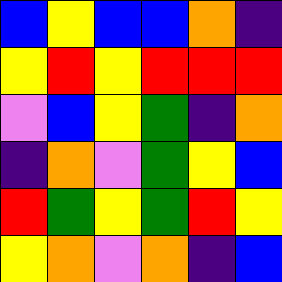[["blue", "yellow", "blue", "blue", "orange", "indigo"], ["yellow", "red", "yellow", "red", "red", "red"], ["violet", "blue", "yellow", "green", "indigo", "orange"], ["indigo", "orange", "violet", "green", "yellow", "blue"], ["red", "green", "yellow", "green", "red", "yellow"], ["yellow", "orange", "violet", "orange", "indigo", "blue"]]